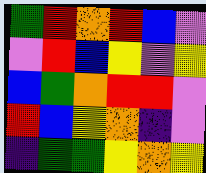[["green", "red", "orange", "red", "blue", "violet"], ["violet", "red", "blue", "yellow", "violet", "yellow"], ["blue", "green", "orange", "red", "red", "violet"], ["red", "blue", "yellow", "orange", "indigo", "violet"], ["indigo", "green", "green", "yellow", "orange", "yellow"]]